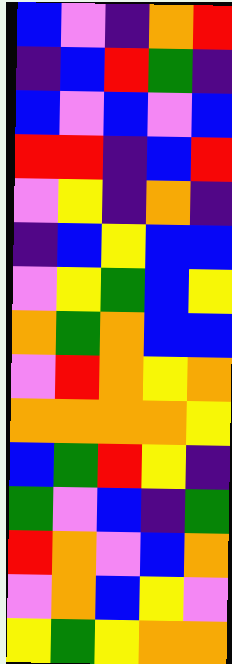[["blue", "violet", "indigo", "orange", "red"], ["indigo", "blue", "red", "green", "indigo"], ["blue", "violet", "blue", "violet", "blue"], ["red", "red", "indigo", "blue", "red"], ["violet", "yellow", "indigo", "orange", "indigo"], ["indigo", "blue", "yellow", "blue", "blue"], ["violet", "yellow", "green", "blue", "yellow"], ["orange", "green", "orange", "blue", "blue"], ["violet", "red", "orange", "yellow", "orange"], ["orange", "orange", "orange", "orange", "yellow"], ["blue", "green", "red", "yellow", "indigo"], ["green", "violet", "blue", "indigo", "green"], ["red", "orange", "violet", "blue", "orange"], ["violet", "orange", "blue", "yellow", "violet"], ["yellow", "green", "yellow", "orange", "orange"]]